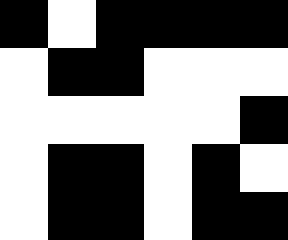[["black", "white", "black", "black", "black", "black"], ["white", "black", "black", "white", "white", "white"], ["white", "white", "white", "white", "white", "black"], ["white", "black", "black", "white", "black", "white"], ["white", "black", "black", "white", "black", "black"]]